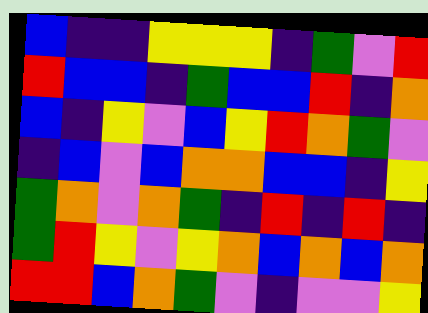[["blue", "indigo", "indigo", "yellow", "yellow", "yellow", "indigo", "green", "violet", "red"], ["red", "blue", "blue", "indigo", "green", "blue", "blue", "red", "indigo", "orange"], ["blue", "indigo", "yellow", "violet", "blue", "yellow", "red", "orange", "green", "violet"], ["indigo", "blue", "violet", "blue", "orange", "orange", "blue", "blue", "indigo", "yellow"], ["green", "orange", "violet", "orange", "green", "indigo", "red", "indigo", "red", "indigo"], ["green", "red", "yellow", "violet", "yellow", "orange", "blue", "orange", "blue", "orange"], ["red", "red", "blue", "orange", "green", "violet", "indigo", "violet", "violet", "yellow"]]